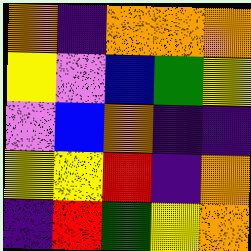[["orange", "indigo", "orange", "orange", "orange"], ["yellow", "violet", "blue", "green", "yellow"], ["violet", "blue", "orange", "indigo", "indigo"], ["yellow", "yellow", "red", "indigo", "orange"], ["indigo", "red", "green", "yellow", "orange"]]